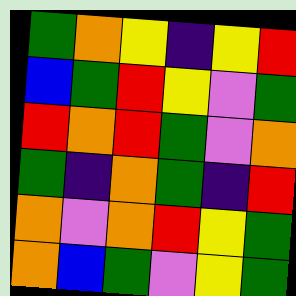[["green", "orange", "yellow", "indigo", "yellow", "red"], ["blue", "green", "red", "yellow", "violet", "green"], ["red", "orange", "red", "green", "violet", "orange"], ["green", "indigo", "orange", "green", "indigo", "red"], ["orange", "violet", "orange", "red", "yellow", "green"], ["orange", "blue", "green", "violet", "yellow", "green"]]